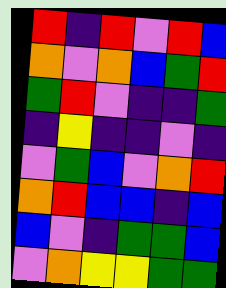[["red", "indigo", "red", "violet", "red", "blue"], ["orange", "violet", "orange", "blue", "green", "red"], ["green", "red", "violet", "indigo", "indigo", "green"], ["indigo", "yellow", "indigo", "indigo", "violet", "indigo"], ["violet", "green", "blue", "violet", "orange", "red"], ["orange", "red", "blue", "blue", "indigo", "blue"], ["blue", "violet", "indigo", "green", "green", "blue"], ["violet", "orange", "yellow", "yellow", "green", "green"]]